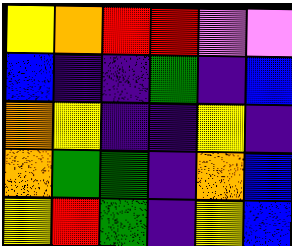[["yellow", "orange", "red", "red", "violet", "violet"], ["blue", "indigo", "indigo", "green", "indigo", "blue"], ["orange", "yellow", "indigo", "indigo", "yellow", "indigo"], ["orange", "green", "green", "indigo", "orange", "blue"], ["yellow", "red", "green", "indigo", "yellow", "blue"]]